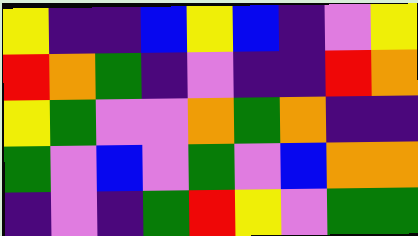[["yellow", "indigo", "indigo", "blue", "yellow", "blue", "indigo", "violet", "yellow"], ["red", "orange", "green", "indigo", "violet", "indigo", "indigo", "red", "orange"], ["yellow", "green", "violet", "violet", "orange", "green", "orange", "indigo", "indigo"], ["green", "violet", "blue", "violet", "green", "violet", "blue", "orange", "orange"], ["indigo", "violet", "indigo", "green", "red", "yellow", "violet", "green", "green"]]